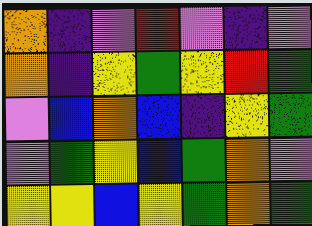[["orange", "indigo", "violet", "red", "violet", "indigo", "violet"], ["orange", "indigo", "yellow", "green", "yellow", "red", "green"], ["violet", "blue", "orange", "blue", "indigo", "yellow", "green"], ["violet", "green", "yellow", "blue", "green", "orange", "violet"], ["yellow", "yellow", "blue", "yellow", "green", "orange", "green"]]